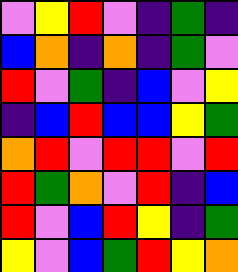[["violet", "yellow", "red", "violet", "indigo", "green", "indigo"], ["blue", "orange", "indigo", "orange", "indigo", "green", "violet"], ["red", "violet", "green", "indigo", "blue", "violet", "yellow"], ["indigo", "blue", "red", "blue", "blue", "yellow", "green"], ["orange", "red", "violet", "red", "red", "violet", "red"], ["red", "green", "orange", "violet", "red", "indigo", "blue"], ["red", "violet", "blue", "red", "yellow", "indigo", "green"], ["yellow", "violet", "blue", "green", "red", "yellow", "orange"]]